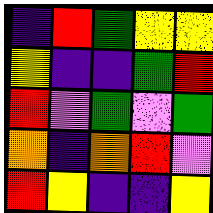[["indigo", "red", "green", "yellow", "yellow"], ["yellow", "indigo", "indigo", "green", "red"], ["red", "violet", "green", "violet", "green"], ["orange", "indigo", "orange", "red", "violet"], ["red", "yellow", "indigo", "indigo", "yellow"]]